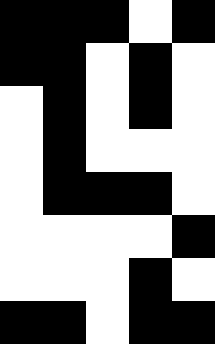[["black", "black", "black", "white", "black"], ["black", "black", "white", "black", "white"], ["white", "black", "white", "black", "white"], ["white", "black", "white", "white", "white"], ["white", "black", "black", "black", "white"], ["white", "white", "white", "white", "black"], ["white", "white", "white", "black", "white"], ["black", "black", "white", "black", "black"]]